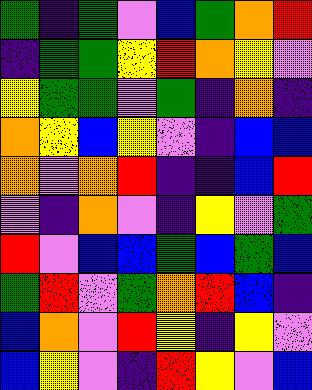[["green", "indigo", "green", "violet", "blue", "green", "orange", "red"], ["indigo", "green", "green", "yellow", "red", "orange", "yellow", "violet"], ["yellow", "green", "green", "violet", "green", "indigo", "orange", "indigo"], ["orange", "yellow", "blue", "yellow", "violet", "indigo", "blue", "blue"], ["orange", "violet", "orange", "red", "indigo", "indigo", "blue", "red"], ["violet", "indigo", "orange", "violet", "indigo", "yellow", "violet", "green"], ["red", "violet", "blue", "blue", "green", "blue", "green", "blue"], ["green", "red", "violet", "green", "orange", "red", "blue", "indigo"], ["blue", "orange", "violet", "red", "yellow", "indigo", "yellow", "violet"], ["blue", "yellow", "violet", "indigo", "red", "yellow", "violet", "blue"]]